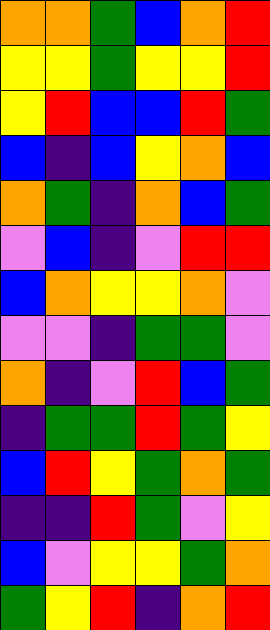[["orange", "orange", "green", "blue", "orange", "red"], ["yellow", "yellow", "green", "yellow", "yellow", "red"], ["yellow", "red", "blue", "blue", "red", "green"], ["blue", "indigo", "blue", "yellow", "orange", "blue"], ["orange", "green", "indigo", "orange", "blue", "green"], ["violet", "blue", "indigo", "violet", "red", "red"], ["blue", "orange", "yellow", "yellow", "orange", "violet"], ["violet", "violet", "indigo", "green", "green", "violet"], ["orange", "indigo", "violet", "red", "blue", "green"], ["indigo", "green", "green", "red", "green", "yellow"], ["blue", "red", "yellow", "green", "orange", "green"], ["indigo", "indigo", "red", "green", "violet", "yellow"], ["blue", "violet", "yellow", "yellow", "green", "orange"], ["green", "yellow", "red", "indigo", "orange", "red"]]